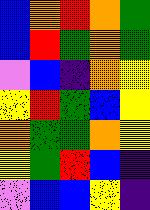[["blue", "orange", "red", "orange", "green"], ["blue", "red", "green", "orange", "green"], ["violet", "blue", "indigo", "orange", "yellow"], ["yellow", "red", "green", "blue", "yellow"], ["orange", "green", "green", "orange", "yellow"], ["yellow", "green", "red", "blue", "indigo"], ["violet", "blue", "blue", "yellow", "indigo"]]